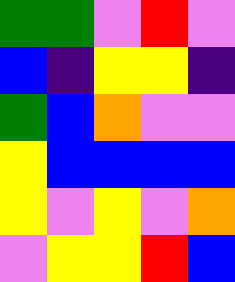[["green", "green", "violet", "red", "violet"], ["blue", "indigo", "yellow", "yellow", "indigo"], ["green", "blue", "orange", "violet", "violet"], ["yellow", "blue", "blue", "blue", "blue"], ["yellow", "violet", "yellow", "violet", "orange"], ["violet", "yellow", "yellow", "red", "blue"]]